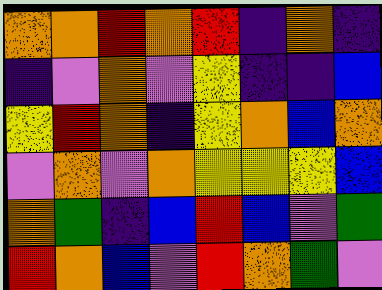[["orange", "orange", "red", "orange", "red", "indigo", "orange", "indigo"], ["indigo", "violet", "orange", "violet", "yellow", "indigo", "indigo", "blue"], ["yellow", "red", "orange", "indigo", "yellow", "orange", "blue", "orange"], ["violet", "orange", "violet", "orange", "yellow", "yellow", "yellow", "blue"], ["orange", "green", "indigo", "blue", "red", "blue", "violet", "green"], ["red", "orange", "blue", "violet", "red", "orange", "green", "violet"]]